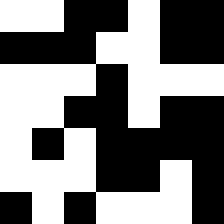[["white", "white", "black", "black", "white", "black", "black"], ["black", "black", "black", "white", "white", "black", "black"], ["white", "white", "white", "black", "white", "white", "white"], ["white", "white", "black", "black", "white", "black", "black"], ["white", "black", "white", "black", "black", "black", "black"], ["white", "white", "white", "black", "black", "white", "black"], ["black", "white", "black", "white", "white", "white", "black"]]